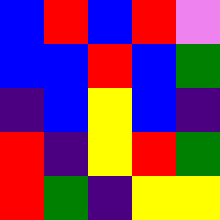[["blue", "red", "blue", "red", "violet"], ["blue", "blue", "red", "blue", "green"], ["indigo", "blue", "yellow", "blue", "indigo"], ["red", "indigo", "yellow", "red", "green"], ["red", "green", "indigo", "yellow", "yellow"]]